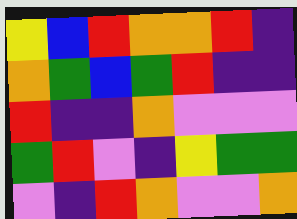[["yellow", "blue", "red", "orange", "orange", "red", "indigo"], ["orange", "green", "blue", "green", "red", "indigo", "indigo"], ["red", "indigo", "indigo", "orange", "violet", "violet", "violet"], ["green", "red", "violet", "indigo", "yellow", "green", "green"], ["violet", "indigo", "red", "orange", "violet", "violet", "orange"]]